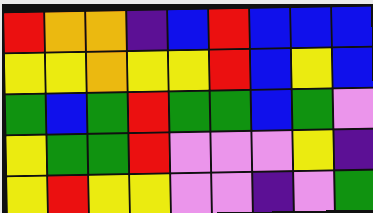[["red", "orange", "orange", "indigo", "blue", "red", "blue", "blue", "blue"], ["yellow", "yellow", "orange", "yellow", "yellow", "red", "blue", "yellow", "blue"], ["green", "blue", "green", "red", "green", "green", "blue", "green", "violet"], ["yellow", "green", "green", "red", "violet", "violet", "violet", "yellow", "indigo"], ["yellow", "red", "yellow", "yellow", "violet", "violet", "indigo", "violet", "green"]]